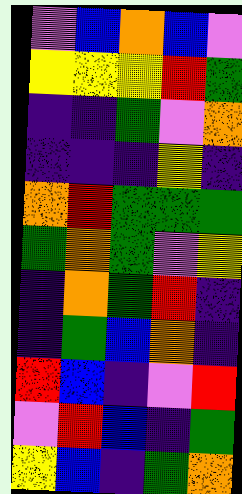[["violet", "blue", "orange", "blue", "violet"], ["yellow", "yellow", "yellow", "red", "green"], ["indigo", "indigo", "green", "violet", "orange"], ["indigo", "indigo", "indigo", "yellow", "indigo"], ["orange", "red", "green", "green", "green"], ["green", "orange", "green", "violet", "yellow"], ["indigo", "orange", "green", "red", "indigo"], ["indigo", "green", "blue", "orange", "indigo"], ["red", "blue", "indigo", "violet", "red"], ["violet", "red", "blue", "indigo", "green"], ["yellow", "blue", "indigo", "green", "orange"]]